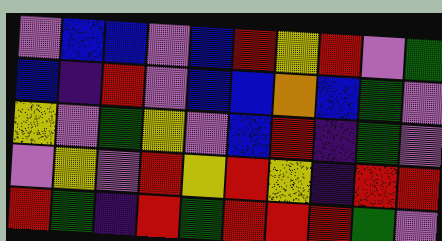[["violet", "blue", "blue", "violet", "blue", "red", "yellow", "red", "violet", "green"], ["blue", "indigo", "red", "violet", "blue", "blue", "orange", "blue", "green", "violet"], ["yellow", "violet", "green", "yellow", "violet", "blue", "red", "indigo", "green", "violet"], ["violet", "yellow", "violet", "red", "yellow", "red", "yellow", "indigo", "red", "red"], ["red", "green", "indigo", "red", "green", "red", "red", "red", "green", "violet"]]